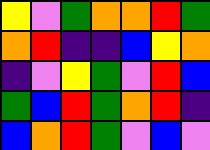[["yellow", "violet", "green", "orange", "orange", "red", "green"], ["orange", "red", "indigo", "indigo", "blue", "yellow", "orange"], ["indigo", "violet", "yellow", "green", "violet", "red", "blue"], ["green", "blue", "red", "green", "orange", "red", "indigo"], ["blue", "orange", "red", "green", "violet", "blue", "violet"]]